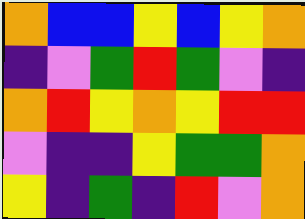[["orange", "blue", "blue", "yellow", "blue", "yellow", "orange"], ["indigo", "violet", "green", "red", "green", "violet", "indigo"], ["orange", "red", "yellow", "orange", "yellow", "red", "red"], ["violet", "indigo", "indigo", "yellow", "green", "green", "orange"], ["yellow", "indigo", "green", "indigo", "red", "violet", "orange"]]